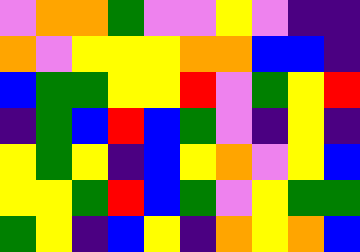[["violet", "orange", "orange", "green", "violet", "violet", "yellow", "violet", "indigo", "indigo"], ["orange", "violet", "yellow", "yellow", "yellow", "orange", "orange", "blue", "blue", "indigo"], ["blue", "green", "green", "yellow", "yellow", "red", "violet", "green", "yellow", "red"], ["indigo", "green", "blue", "red", "blue", "green", "violet", "indigo", "yellow", "indigo"], ["yellow", "green", "yellow", "indigo", "blue", "yellow", "orange", "violet", "yellow", "blue"], ["yellow", "yellow", "green", "red", "blue", "green", "violet", "yellow", "green", "green"], ["green", "yellow", "indigo", "blue", "yellow", "indigo", "orange", "yellow", "orange", "blue"]]